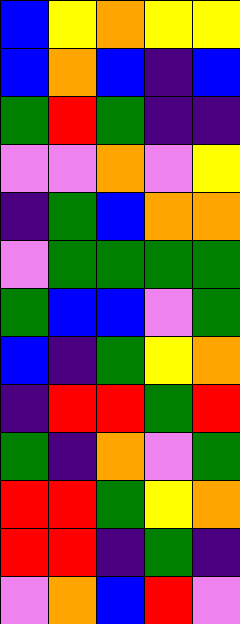[["blue", "yellow", "orange", "yellow", "yellow"], ["blue", "orange", "blue", "indigo", "blue"], ["green", "red", "green", "indigo", "indigo"], ["violet", "violet", "orange", "violet", "yellow"], ["indigo", "green", "blue", "orange", "orange"], ["violet", "green", "green", "green", "green"], ["green", "blue", "blue", "violet", "green"], ["blue", "indigo", "green", "yellow", "orange"], ["indigo", "red", "red", "green", "red"], ["green", "indigo", "orange", "violet", "green"], ["red", "red", "green", "yellow", "orange"], ["red", "red", "indigo", "green", "indigo"], ["violet", "orange", "blue", "red", "violet"]]